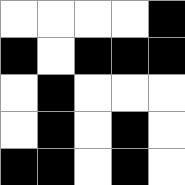[["white", "white", "white", "white", "black"], ["black", "white", "black", "black", "black"], ["white", "black", "white", "white", "white"], ["white", "black", "white", "black", "white"], ["black", "black", "white", "black", "white"]]